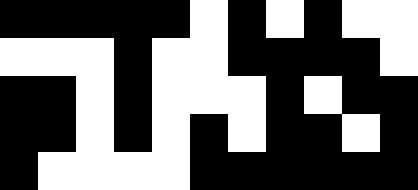[["black", "black", "black", "black", "black", "white", "black", "white", "black", "white", "white"], ["white", "white", "white", "black", "white", "white", "black", "black", "black", "black", "white"], ["black", "black", "white", "black", "white", "white", "white", "black", "white", "black", "black"], ["black", "black", "white", "black", "white", "black", "white", "black", "black", "white", "black"], ["black", "white", "white", "white", "white", "black", "black", "black", "black", "black", "black"]]